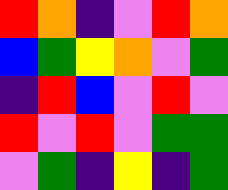[["red", "orange", "indigo", "violet", "red", "orange"], ["blue", "green", "yellow", "orange", "violet", "green"], ["indigo", "red", "blue", "violet", "red", "violet"], ["red", "violet", "red", "violet", "green", "green"], ["violet", "green", "indigo", "yellow", "indigo", "green"]]